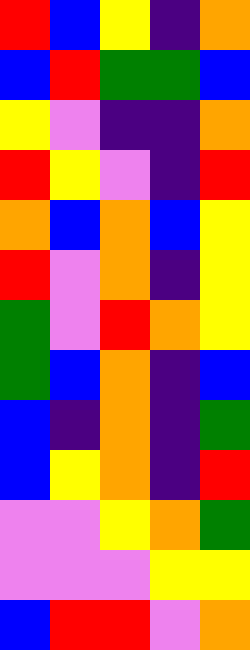[["red", "blue", "yellow", "indigo", "orange"], ["blue", "red", "green", "green", "blue"], ["yellow", "violet", "indigo", "indigo", "orange"], ["red", "yellow", "violet", "indigo", "red"], ["orange", "blue", "orange", "blue", "yellow"], ["red", "violet", "orange", "indigo", "yellow"], ["green", "violet", "red", "orange", "yellow"], ["green", "blue", "orange", "indigo", "blue"], ["blue", "indigo", "orange", "indigo", "green"], ["blue", "yellow", "orange", "indigo", "red"], ["violet", "violet", "yellow", "orange", "green"], ["violet", "violet", "violet", "yellow", "yellow"], ["blue", "red", "red", "violet", "orange"]]